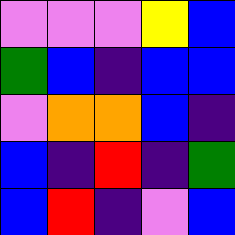[["violet", "violet", "violet", "yellow", "blue"], ["green", "blue", "indigo", "blue", "blue"], ["violet", "orange", "orange", "blue", "indigo"], ["blue", "indigo", "red", "indigo", "green"], ["blue", "red", "indigo", "violet", "blue"]]